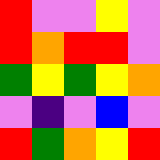[["red", "violet", "violet", "yellow", "violet"], ["red", "orange", "red", "red", "violet"], ["green", "yellow", "green", "yellow", "orange"], ["violet", "indigo", "violet", "blue", "violet"], ["red", "green", "orange", "yellow", "red"]]